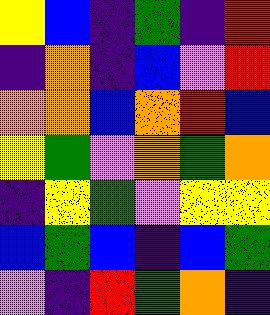[["yellow", "blue", "indigo", "green", "indigo", "red"], ["indigo", "orange", "indigo", "blue", "violet", "red"], ["orange", "orange", "blue", "orange", "red", "blue"], ["yellow", "green", "violet", "orange", "green", "orange"], ["indigo", "yellow", "green", "violet", "yellow", "yellow"], ["blue", "green", "blue", "indigo", "blue", "green"], ["violet", "indigo", "red", "green", "orange", "indigo"]]